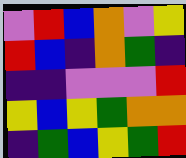[["violet", "red", "blue", "orange", "violet", "yellow"], ["red", "blue", "indigo", "orange", "green", "indigo"], ["indigo", "indigo", "violet", "violet", "violet", "red"], ["yellow", "blue", "yellow", "green", "orange", "orange"], ["indigo", "green", "blue", "yellow", "green", "red"]]